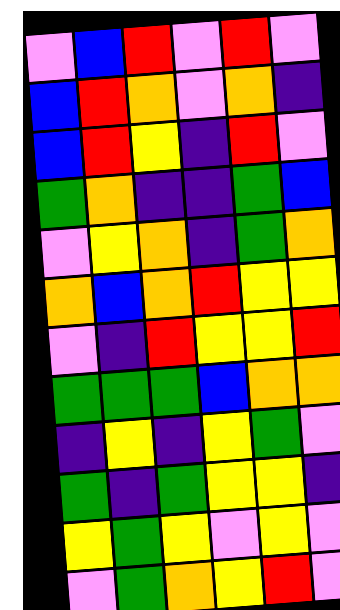[["violet", "blue", "red", "violet", "red", "violet"], ["blue", "red", "orange", "violet", "orange", "indigo"], ["blue", "red", "yellow", "indigo", "red", "violet"], ["green", "orange", "indigo", "indigo", "green", "blue"], ["violet", "yellow", "orange", "indigo", "green", "orange"], ["orange", "blue", "orange", "red", "yellow", "yellow"], ["violet", "indigo", "red", "yellow", "yellow", "red"], ["green", "green", "green", "blue", "orange", "orange"], ["indigo", "yellow", "indigo", "yellow", "green", "violet"], ["green", "indigo", "green", "yellow", "yellow", "indigo"], ["yellow", "green", "yellow", "violet", "yellow", "violet"], ["violet", "green", "orange", "yellow", "red", "violet"]]